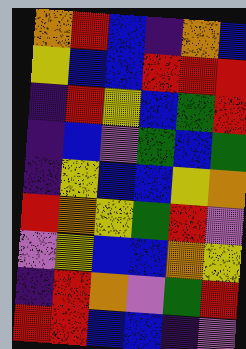[["orange", "red", "blue", "indigo", "orange", "blue"], ["yellow", "blue", "blue", "red", "red", "red"], ["indigo", "red", "yellow", "blue", "green", "red"], ["indigo", "blue", "violet", "green", "blue", "green"], ["indigo", "yellow", "blue", "blue", "yellow", "orange"], ["red", "orange", "yellow", "green", "red", "violet"], ["violet", "yellow", "blue", "blue", "orange", "yellow"], ["indigo", "red", "orange", "violet", "green", "red"], ["red", "red", "blue", "blue", "indigo", "violet"]]